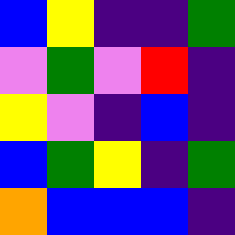[["blue", "yellow", "indigo", "indigo", "green"], ["violet", "green", "violet", "red", "indigo"], ["yellow", "violet", "indigo", "blue", "indigo"], ["blue", "green", "yellow", "indigo", "green"], ["orange", "blue", "blue", "blue", "indigo"]]